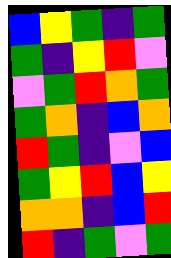[["blue", "yellow", "green", "indigo", "green"], ["green", "indigo", "yellow", "red", "violet"], ["violet", "green", "red", "orange", "green"], ["green", "orange", "indigo", "blue", "orange"], ["red", "green", "indigo", "violet", "blue"], ["green", "yellow", "red", "blue", "yellow"], ["orange", "orange", "indigo", "blue", "red"], ["red", "indigo", "green", "violet", "green"]]